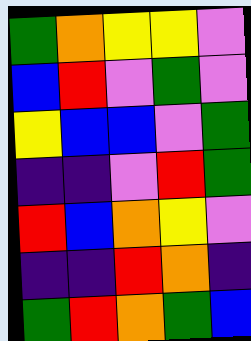[["green", "orange", "yellow", "yellow", "violet"], ["blue", "red", "violet", "green", "violet"], ["yellow", "blue", "blue", "violet", "green"], ["indigo", "indigo", "violet", "red", "green"], ["red", "blue", "orange", "yellow", "violet"], ["indigo", "indigo", "red", "orange", "indigo"], ["green", "red", "orange", "green", "blue"]]